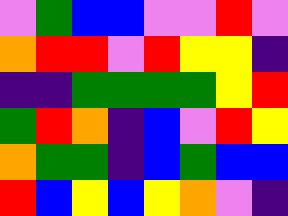[["violet", "green", "blue", "blue", "violet", "violet", "red", "violet"], ["orange", "red", "red", "violet", "red", "yellow", "yellow", "indigo"], ["indigo", "indigo", "green", "green", "green", "green", "yellow", "red"], ["green", "red", "orange", "indigo", "blue", "violet", "red", "yellow"], ["orange", "green", "green", "indigo", "blue", "green", "blue", "blue"], ["red", "blue", "yellow", "blue", "yellow", "orange", "violet", "indigo"]]